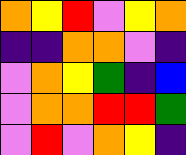[["orange", "yellow", "red", "violet", "yellow", "orange"], ["indigo", "indigo", "orange", "orange", "violet", "indigo"], ["violet", "orange", "yellow", "green", "indigo", "blue"], ["violet", "orange", "orange", "red", "red", "green"], ["violet", "red", "violet", "orange", "yellow", "indigo"]]